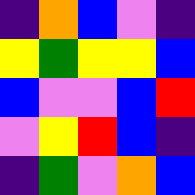[["indigo", "orange", "blue", "violet", "indigo"], ["yellow", "green", "yellow", "yellow", "blue"], ["blue", "violet", "violet", "blue", "red"], ["violet", "yellow", "red", "blue", "indigo"], ["indigo", "green", "violet", "orange", "blue"]]